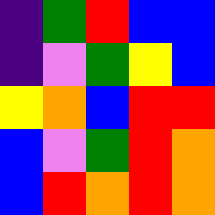[["indigo", "green", "red", "blue", "blue"], ["indigo", "violet", "green", "yellow", "blue"], ["yellow", "orange", "blue", "red", "red"], ["blue", "violet", "green", "red", "orange"], ["blue", "red", "orange", "red", "orange"]]